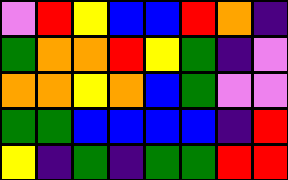[["violet", "red", "yellow", "blue", "blue", "red", "orange", "indigo"], ["green", "orange", "orange", "red", "yellow", "green", "indigo", "violet"], ["orange", "orange", "yellow", "orange", "blue", "green", "violet", "violet"], ["green", "green", "blue", "blue", "blue", "blue", "indigo", "red"], ["yellow", "indigo", "green", "indigo", "green", "green", "red", "red"]]